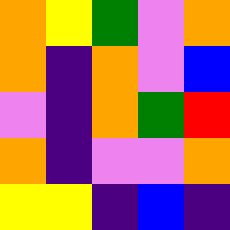[["orange", "yellow", "green", "violet", "orange"], ["orange", "indigo", "orange", "violet", "blue"], ["violet", "indigo", "orange", "green", "red"], ["orange", "indigo", "violet", "violet", "orange"], ["yellow", "yellow", "indigo", "blue", "indigo"]]